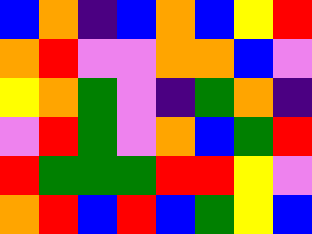[["blue", "orange", "indigo", "blue", "orange", "blue", "yellow", "red"], ["orange", "red", "violet", "violet", "orange", "orange", "blue", "violet"], ["yellow", "orange", "green", "violet", "indigo", "green", "orange", "indigo"], ["violet", "red", "green", "violet", "orange", "blue", "green", "red"], ["red", "green", "green", "green", "red", "red", "yellow", "violet"], ["orange", "red", "blue", "red", "blue", "green", "yellow", "blue"]]